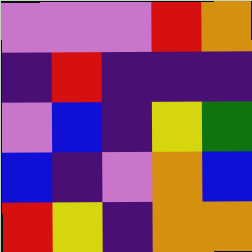[["violet", "violet", "violet", "red", "orange"], ["indigo", "red", "indigo", "indigo", "indigo"], ["violet", "blue", "indigo", "yellow", "green"], ["blue", "indigo", "violet", "orange", "blue"], ["red", "yellow", "indigo", "orange", "orange"]]